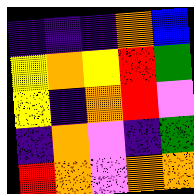[["indigo", "indigo", "indigo", "orange", "blue"], ["yellow", "orange", "yellow", "red", "green"], ["yellow", "indigo", "orange", "red", "violet"], ["indigo", "orange", "violet", "indigo", "green"], ["red", "orange", "violet", "orange", "orange"]]